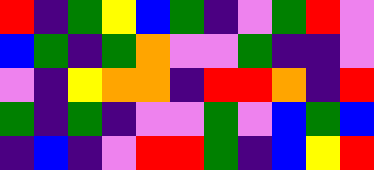[["red", "indigo", "green", "yellow", "blue", "green", "indigo", "violet", "green", "red", "violet"], ["blue", "green", "indigo", "green", "orange", "violet", "violet", "green", "indigo", "indigo", "violet"], ["violet", "indigo", "yellow", "orange", "orange", "indigo", "red", "red", "orange", "indigo", "red"], ["green", "indigo", "green", "indigo", "violet", "violet", "green", "violet", "blue", "green", "blue"], ["indigo", "blue", "indigo", "violet", "red", "red", "green", "indigo", "blue", "yellow", "red"]]